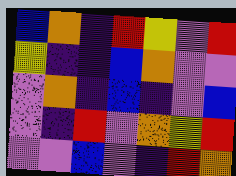[["blue", "orange", "indigo", "red", "yellow", "violet", "red"], ["yellow", "indigo", "indigo", "blue", "orange", "violet", "violet"], ["violet", "orange", "indigo", "blue", "indigo", "violet", "blue"], ["violet", "indigo", "red", "violet", "orange", "yellow", "red"], ["violet", "violet", "blue", "violet", "indigo", "red", "orange"]]